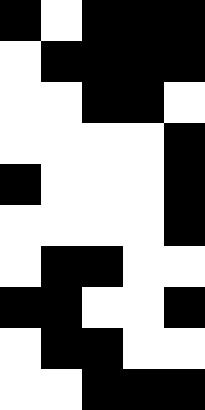[["black", "white", "black", "black", "black"], ["white", "black", "black", "black", "black"], ["white", "white", "black", "black", "white"], ["white", "white", "white", "white", "black"], ["black", "white", "white", "white", "black"], ["white", "white", "white", "white", "black"], ["white", "black", "black", "white", "white"], ["black", "black", "white", "white", "black"], ["white", "black", "black", "white", "white"], ["white", "white", "black", "black", "black"]]